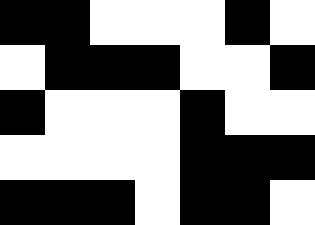[["black", "black", "white", "white", "white", "black", "white"], ["white", "black", "black", "black", "white", "white", "black"], ["black", "white", "white", "white", "black", "white", "white"], ["white", "white", "white", "white", "black", "black", "black"], ["black", "black", "black", "white", "black", "black", "white"]]